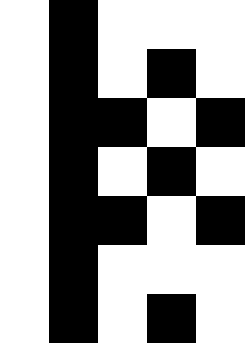[["white", "black", "white", "white", "white"], ["white", "black", "white", "black", "white"], ["white", "black", "black", "white", "black"], ["white", "black", "white", "black", "white"], ["white", "black", "black", "white", "black"], ["white", "black", "white", "white", "white"], ["white", "black", "white", "black", "white"]]